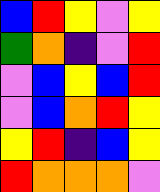[["blue", "red", "yellow", "violet", "yellow"], ["green", "orange", "indigo", "violet", "red"], ["violet", "blue", "yellow", "blue", "red"], ["violet", "blue", "orange", "red", "yellow"], ["yellow", "red", "indigo", "blue", "yellow"], ["red", "orange", "orange", "orange", "violet"]]